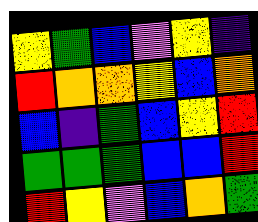[["yellow", "green", "blue", "violet", "yellow", "indigo"], ["red", "orange", "orange", "yellow", "blue", "orange"], ["blue", "indigo", "green", "blue", "yellow", "red"], ["green", "green", "green", "blue", "blue", "red"], ["red", "yellow", "violet", "blue", "orange", "green"]]